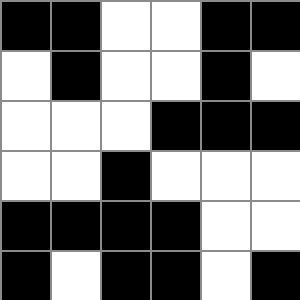[["black", "black", "white", "white", "black", "black"], ["white", "black", "white", "white", "black", "white"], ["white", "white", "white", "black", "black", "black"], ["white", "white", "black", "white", "white", "white"], ["black", "black", "black", "black", "white", "white"], ["black", "white", "black", "black", "white", "black"]]